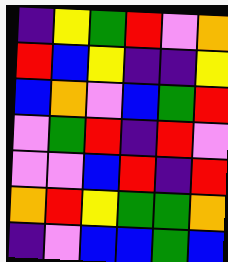[["indigo", "yellow", "green", "red", "violet", "orange"], ["red", "blue", "yellow", "indigo", "indigo", "yellow"], ["blue", "orange", "violet", "blue", "green", "red"], ["violet", "green", "red", "indigo", "red", "violet"], ["violet", "violet", "blue", "red", "indigo", "red"], ["orange", "red", "yellow", "green", "green", "orange"], ["indigo", "violet", "blue", "blue", "green", "blue"]]